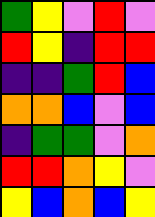[["green", "yellow", "violet", "red", "violet"], ["red", "yellow", "indigo", "red", "red"], ["indigo", "indigo", "green", "red", "blue"], ["orange", "orange", "blue", "violet", "blue"], ["indigo", "green", "green", "violet", "orange"], ["red", "red", "orange", "yellow", "violet"], ["yellow", "blue", "orange", "blue", "yellow"]]